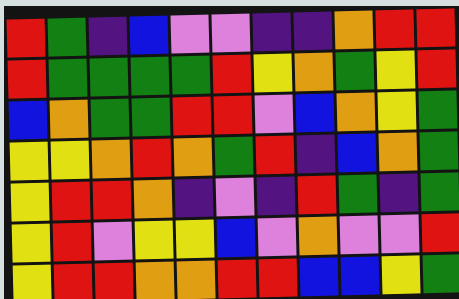[["red", "green", "indigo", "blue", "violet", "violet", "indigo", "indigo", "orange", "red", "red"], ["red", "green", "green", "green", "green", "red", "yellow", "orange", "green", "yellow", "red"], ["blue", "orange", "green", "green", "red", "red", "violet", "blue", "orange", "yellow", "green"], ["yellow", "yellow", "orange", "red", "orange", "green", "red", "indigo", "blue", "orange", "green"], ["yellow", "red", "red", "orange", "indigo", "violet", "indigo", "red", "green", "indigo", "green"], ["yellow", "red", "violet", "yellow", "yellow", "blue", "violet", "orange", "violet", "violet", "red"], ["yellow", "red", "red", "orange", "orange", "red", "red", "blue", "blue", "yellow", "green"]]